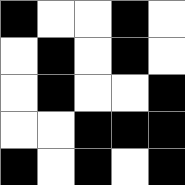[["black", "white", "white", "black", "white"], ["white", "black", "white", "black", "white"], ["white", "black", "white", "white", "black"], ["white", "white", "black", "black", "black"], ["black", "white", "black", "white", "black"]]